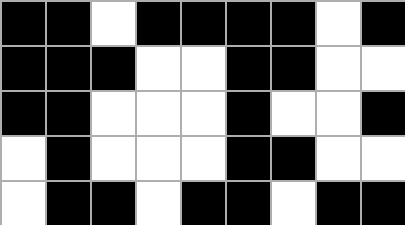[["black", "black", "white", "black", "black", "black", "black", "white", "black"], ["black", "black", "black", "white", "white", "black", "black", "white", "white"], ["black", "black", "white", "white", "white", "black", "white", "white", "black"], ["white", "black", "white", "white", "white", "black", "black", "white", "white"], ["white", "black", "black", "white", "black", "black", "white", "black", "black"]]